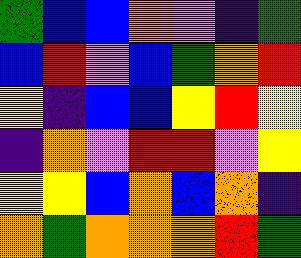[["green", "blue", "blue", "orange", "violet", "indigo", "green"], ["blue", "red", "violet", "blue", "green", "orange", "red"], ["yellow", "indigo", "blue", "blue", "yellow", "red", "yellow"], ["indigo", "orange", "violet", "red", "red", "violet", "yellow"], ["yellow", "yellow", "blue", "orange", "blue", "orange", "indigo"], ["orange", "green", "orange", "orange", "orange", "red", "green"]]